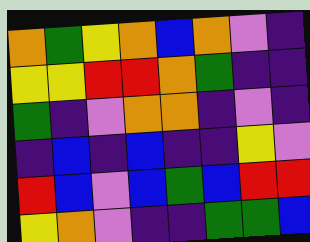[["orange", "green", "yellow", "orange", "blue", "orange", "violet", "indigo"], ["yellow", "yellow", "red", "red", "orange", "green", "indigo", "indigo"], ["green", "indigo", "violet", "orange", "orange", "indigo", "violet", "indigo"], ["indigo", "blue", "indigo", "blue", "indigo", "indigo", "yellow", "violet"], ["red", "blue", "violet", "blue", "green", "blue", "red", "red"], ["yellow", "orange", "violet", "indigo", "indigo", "green", "green", "blue"]]